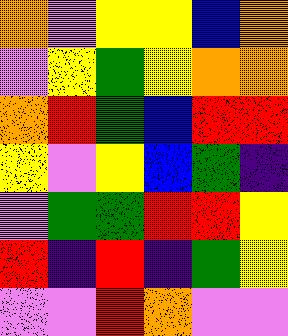[["orange", "violet", "yellow", "yellow", "blue", "orange"], ["violet", "yellow", "green", "yellow", "orange", "orange"], ["orange", "red", "green", "blue", "red", "red"], ["yellow", "violet", "yellow", "blue", "green", "indigo"], ["violet", "green", "green", "red", "red", "yellow"], ["red", "indigo", "red", "indigo", "green", "yellow"], ["violet", "violet", "red", "orange", "violet", "violet"]]